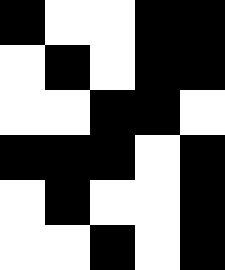[["black", "white", "white", "black", "black"], ["white", "black", "white", "black", "black"], ["white", "white", "black", "black", "white"], ["black", "black", "black", "white", "black"], ["white", "black", "white", "white", "black"], ["white", "white", "black", "white", "black"]]